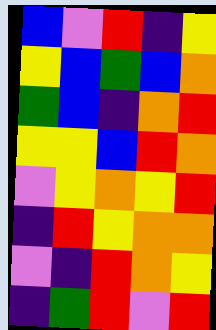[["blue", "violet", "red", "indigo", "yellow"], ["yellow", "blue", "green", "blue", "orange"], ["green", "blue", "indigo", "orange", "red"], ["yellow", "yellow", "blue", "red", "orange"], ["violet", "yellow", "orange", "yellow", "red"], ["indigo", "red", "yellow", "orange", "orange"], ["violet", "indigo", "red", "orange", "yellow"], ["indigo", "green", "red", "violet", "red"]]